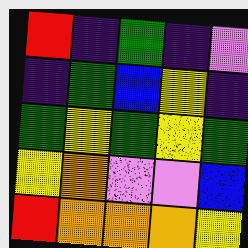[["red", "indigo", "green", "indigo", "violet"], ["indigo", "green", "blue", "yellow", "indigo"], ["green", "yellow", "green", "yellow", "green"], ["yellow", "orange", "violet", "violet", "blue"], ["red", "orange", "orange", "orange", "yellow"]]